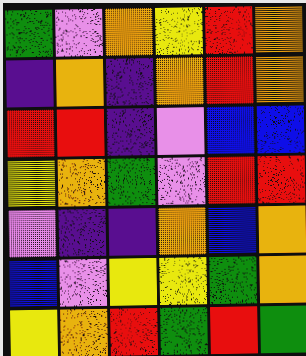[["green", "violet", "orange", "yellow", "red", "orange"], ["indigo", "orange", "indigo", "orange", "red", "orange"], ["red", "red", "indigo", "violet", "blue", "blue"], ["yellow", "orange", "green", "violet", "red", "red"], ["violet", "indigo", "indigo", "orange", "blue", "orange"], ["blue", "violet", "yellow", "yellow", "green", "orange"], ["yellow", "orange", "red", "green", "red", "green"]]